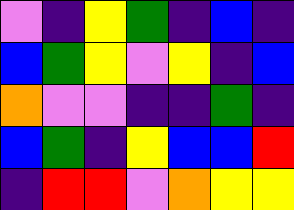[["violet", "indigo", "yellow", "green", "indigo", "blue", "indigo"], ["blue", "green", "yellow", "violet", "yellow", "indigo", "blue"], ["orange", "violet", "violet", "indigo", "indigo", "green", "indigo"], ["blue", "green", "indigo", "yellow", "blue", "blue", "red"], ["indigo", "red", "red", "violet", "orange", "yellow", "yellow"]]